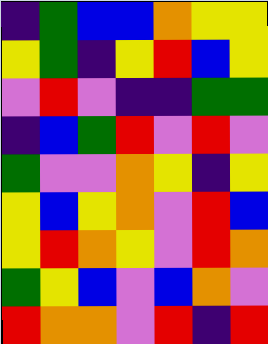[["indigo", "green", "blue", "blue", "orange", "yellow", "yellow"], ["yellow", "green", "indigo", "yellow", "red", "blue", "yellow"], ["violet", "red", "violet", "indigo", "indigo", "green", "green"], ["indigo", "blue", "green", "red", "violet", "red", "violet"], ["green", "violet", "violet", "orange", "yellow", "indigo", "yellow"], ["yellow", "blue", "yellow", "orange", "violet", "red", "blue"], ["yellow", "red", "orange", "yellow", "violet", "red", "orange"], ["green", "yellow", "blue", "violet", "blue", "orange", "violet"], ["red", "orange", "orange", "violet", "red", "indigo", "red"]]